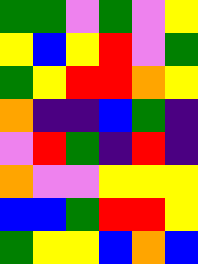[["green", "green", "violet", "green", "violet", "yellow"], ["yellow", "blue", "yellow", "red", "violet", "green"], ["green", "yellow", "red", "red", "orange", "yellow"], ["orange", "indigo", "indigo", "blue", "green", "indigo"], ["violet", "red", "green", "indigo", "red", "indigo"], ["orange", "violet", "violet", "yellow", "yellow", "yellow"], ["blue", "blue", "green", "red", "red", "yellow"], ["green", "yellow", "yellow", "blue", "orange", "blue"]]